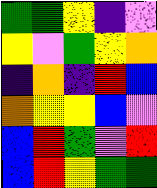[["green", "green", "yellow", "indigo", "violet"], ["yellow", "violet", "green", "yellow", "orange"], ["indigo", "orange", "indigo", "red", "blue"], ["orange", "yellow", "yellow", "blue", "violet"], ["blue", "red", "green", "violet", "red"], ["blue", "red", "yellow", "green", "green"]]